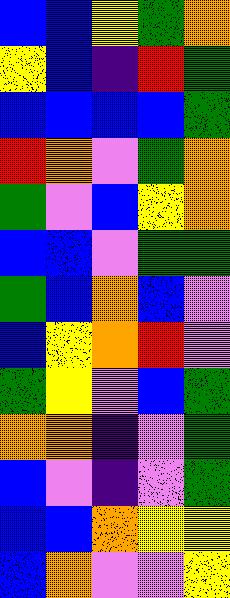[["blue", "blue", "yellow", "green", "orange"], ["yellow", "blue", "indigo", "red", "green"], ["blue", "blue", "blue", "blue", "green"], ["red", "orange", "violet", "green", "orange"], ["green", "violet", "blue", "yellow", "orange"], ["blue", "blue", "violet", "green", "green"], ["green", "blue", "orange", "blue", "violet"], ["blue", "yellow", "orange", "red", "violet"], ["green", "yellow", "violet", "blue", "green"], ["orange", "orange", "indigo", "violet", "green"], ["blue", "violet", "indigo", "violet", "green"], ["blue", "blue", "orange", "yellow", "yellow"], ["blue", "orange", "violet", "violet", "yellow"]]